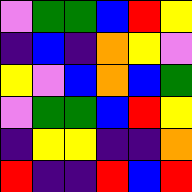[["violet", "green", "green", "blue", "red", "yellow"], ["indigo", "blue", "indigo", "orange", "yellow", "violet"], ["yellow", "violet", "blue", "orange", "blue", "green"], ["violet", "green", "green", "blue", "red", "yellow"], ["indigo", "yellow", "yellow", "indigo", "indigo", "orange"], ["red", "indigo", "indigo", "red", "blue", "red"]]